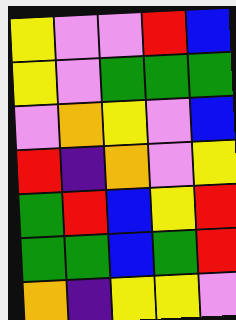[["yellow", "violet", "violet", "red", "blue"], ["yellow", "violet", "green", "green", "green"], ["violet", "orange", "yellow", "violet", "blue"], ["red", "indigo", "orange", "violet", "yellow"], ["green", "red", "blue", "yellow", "red"], ["green", "green", "blue", "green", "red"], ["orange", "indigo", "yellow", "yellow", "violet"]]